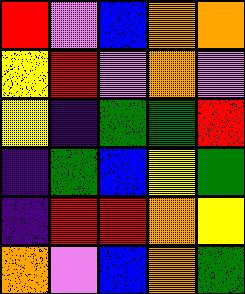[["red", "violet", "blue", "orange", "orange"], ["yellow", "red", "violet", "orange", "violet"], ["yellow", "indigo", "green", "green", "red"], ["indigo", "green", "blue", "yellow", "green"], ["indigo", "red", "red", "orange", "yellow"], ["orange", "violet", "blue", "orange", "green"]]